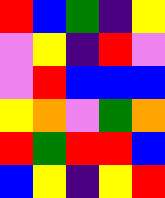[["red", "blue", "green", "indigo", "yellow"], ["violet", "yellow", "indigo", "red", "violet"], ["violet", "red", "blue", "blue", "blue"], ["yellow", "orange", "violet", "green", "orange"], ["red", "green", "red", "red", "blue"], ["blue", "yellow", "indigo", "yellow", "red"]]